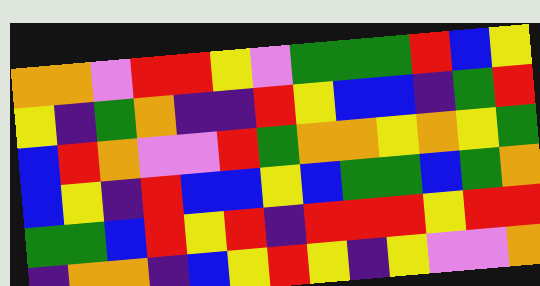[["orange", "orange", "violet", "red", "red", "yellow", "violet", "green", "green", "green", "red", "blue", "yellow"], ["yellow", "indigo", "green", "orange", "indigo", "indigo", "red", "yellow", "blue", "blue", "indigo", "green", "red"], ["blue", "red", "orange", "violet", "violet", "red", "green", "orange", "orange", "yellow", "orange", "yellow", "green"], ["blue", "yellow", "indigo", "red", "blue", "blue", "yellow", "blue", "green", "green", "blue", "green", "orange"], ["green", "green", "blue", "red", "yellow", "red", "indigo", "red", "red", "red", "yellow", "red", "red"], ["indigo", "orange", "orange", "indigo", "blue", "yellow", "red", "yellow", "indigo", "yellow", "violet", "violet", "orange"]]